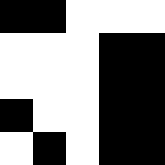[["black", "black", "white", "white", "white"], ["white", "white", "white", "black", "black"], ["white", "white", "white", "black", "black"], ["black", "white", "white", "black", "black"], ["white", "black", "white", "black", "black"]]